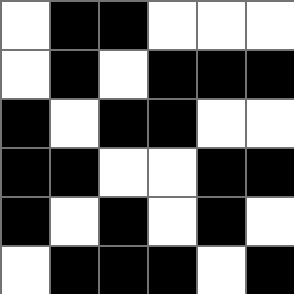[["white", "black", "black", "white", "white", "white"], ["white", "black", "white", "black", "black", "black"], ["black", "white", "black", "black", "white", "white"], ["black", "black", "white", "white", "black", "black"], ["black", "white", "black", "white", "black", "white"], ["white", "black", "black", "black", "white", "black"]]